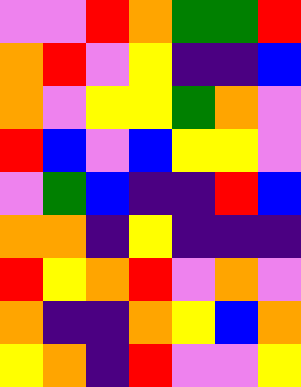[["violet", "violet", "red", "orange", "green", "green", "red"], ["orange", "red", "violet", "yellow", "indigo", "indigo", "blue"], ["orange", "violet", "yellow", "yellow", "green", "orange", "violet"], ["red", "blue", "violet", "blue", "yellow", "yellow", "violet"], ["violet", "green", "blue", "indigo", "indigo", "red", "blue"], ["orange", "orange", "indigo", "yellow", "indigo", "indigo", "indigo"], ["red", "yellow", "orange", "red", "violet", "orange", "violet"], ["orange", "indigo", "indigo", "orange", "yellow", "blue", "orange"], ["yellow", "orange", "indigo", "red", "violet", "violet", "yellow"]]